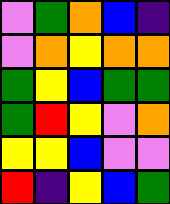[["violet", "green", "orange", "blue", "indigo"], ["violet", "orange", "yellow", "orange", "orange"], ["green", "yellow", "blue", "green", "green"], ["green", "red", "yellow", "violet", "orange"], ["yellow", "yellow", "blue", "violet", "violet"], ["red", "indigo", "yellow", "blue", "green"]]